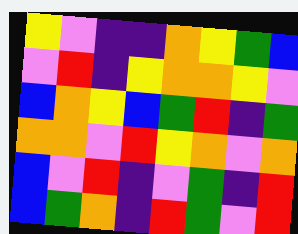[["yellow", "violet", "indigo", "indigo", "orange", "yellow", "green", "blue"], ["violet", "red", "indigo", "yellow", "orange", "orange", "yellow", "violet"], ["blue", "orange", "yellow", "blue", "green", "red", "indigo", "green"], ["orange", "orange", "violet", "red", "yellow", "orange", "violet", "orange"], ["blue", "violet", "red", "indigo", "violet", "green", "indigo", "red"], ["blue", "green", "orange", "indigo", "red", "green", "violet", "red"]]